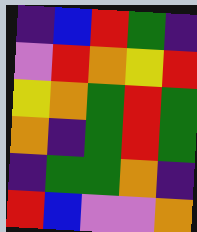[["indigo", "blue", "red", "green", "indigo"], ["violet", "red", "orange", "yellow", "red"], ["yellow", "orange", "green", "red", "green"], ["orange", "indigo", "green", "red", "green"], ["indigo", "green", "green", "orange", "indigo"], ["red", "blue", "violet", "violet", "orange"]]